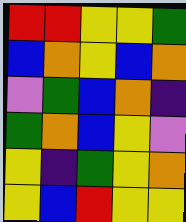[["red", "red", "yellow", "yellow", "green"], ["blue", "orange", "yellow", "blue", "orange"], ["violet", "green", "blue", "orange", "indigo"], ["green", "orange", "blue", "yellow", "violet"], ["yellow", "indigo", "green", "yellow", "orange"], ["yellow", "blue", "red", "yellow", "yellow"]]